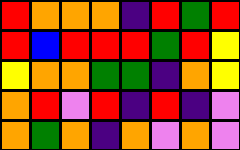[["red", "orange", "orange", "orange", "indigo", "red", "green", "red"], ["red", "blue", "red", "red", "red", "green", "red", "yellow"], ["yellow", "orange", "orange", "green", "green", "indigo", "orange", "yellow"], ["orange", "red", "violet", "red", "indigo", "red", "indigo", "violet"], ["orange", "green", "orange", "indigo", "orange", "violet", "orange", "violet"]]